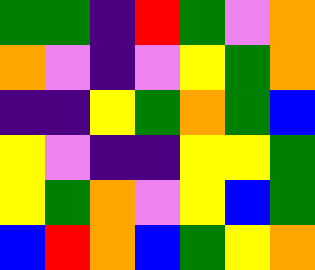[["green", "green", "indigo", "red", "green", "violet", "orange"], ["orange", "violet", "indigo", "violet", "yellow", "green", "orange"], ["indigo", "indigo", "yellow", "green", "orange", "green", "blue"], ["yellow", "violet", "indigo", "indigo", "yellow", "yellow", "green"], ["yellow", "green", "orange", "violet", "yellow", "blue", "green"], ["blue", "red", "orange", "blue", "green", "yellow", "orange"]]